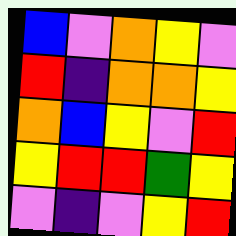[["blue", "violet", "orange", "yellow", "violet"], ["red", "indigo", "orange", "orange", "yellow"], ["orange", "blue", "yellow", "violet", "red"], ["yellow", "red", "red", "green", "yellow"], ["violet", "indigo", "violet", "yellow", "red"]]